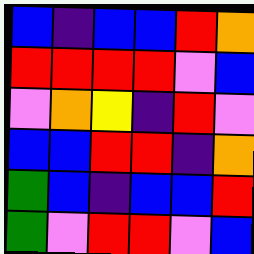[["blue", "indigo", "blue", "blue", "red", "orange"], ["red", "red", "red", "red", "violet", "blue"], ["violet", "orange", "yellow", "indigo", "red", "violet"], ["blue", "blue", "red", "red", "indigo", "orange"], ["green", "blue", "indigo", "blue", "blue", "red"], ["green", "violet", "red", "red", "violet", "blue"]]